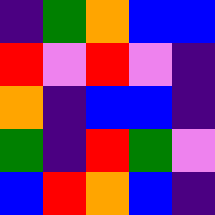[["indigo", "green", "orange", "blue", "blue"], ["red", "violet", "red", "violet", "indigo"], ["orange", "indigo", "blue", "blue", "indigo"], ["green", "indigo", "red", "green", "violet"], ["blue", "red", "orange", "blue", "indigo"]]